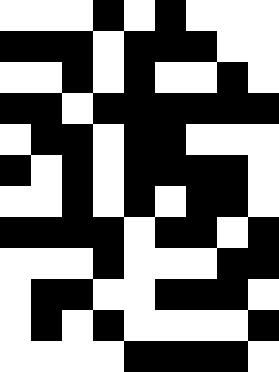[["white", "white", "white", "black", "white", "black", "white", "white", "white"], ["black", "black", "black", "white", "black", "black", "black", "white", "white"], ["white", "white", "black", "white", "black", "white", "white", "black", "white"], ["black", "black", "white", "black", "black", "black", "black", "black", "black"], ["white", "black", "black", "white", "black", "black", "white", "white", "white"], ["black", "white", "black", "white", "black", "black", "black", "black", "white"], ["white", "white", "black", "white", "black", "white", "black", "black", "white"], ["black", "black", "black", "black", "white", "black", "black", "white", "black"], ["white", "white", "white", "black", "white", "white", "white", "black", "black"], ["white", "black", "black", "white", "white", "black", "black", "black", "white"], ["white", "black", "white", "black", "white", "white", "white", "white", "black"], ["white", "white", "white", "white", "black", "black", "black", "black", "white"]]